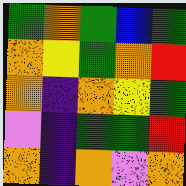[["green", "orange", "green", "blue", "green"], ["orange", "yellow", "green", "orange", "red"], ["orange", "indigo", "orange", "yellow", "green"], ["violet", "indigo", "green", "green", "red"], ["orange", "indigo", "orange", "violet", "orange"]]